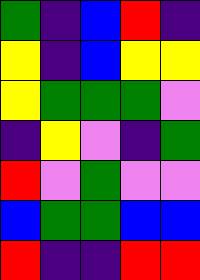[["green", "indigo", "blue", "red", "indigo"], ["yellow", "indigo", "blue", "yellow", "yellow"], ["yellow", "green", "green", "green", "violet"], ["indigo", "yellow", "violet", "indigo", "green"], ["red", "violet", "green", "violet", "violet"], ["blue", "green", "green", "blue", "blue"], ["red", "indigo", "indigo", "red", "red"]]